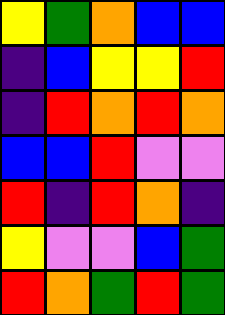[["yellow", "green", "orange", "blue", "blue"], ["indigo", "blue", "yellow", "yellow", "red"], ["indigo", "red", "orange", "red", "orange"], ["blue", "blue", "red", "violet", "violet"], ["red", "indigo", "red", "orange", "indigo"], ["yellow", "violet", "violet", "blue", "green"], ["red", "orange", "green", "red", "green"]]